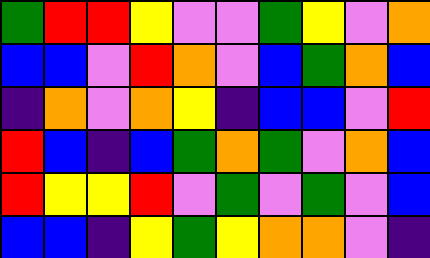[["green", "red", "red", "yellow", "violet", "violet", "green", "yellow", "violet", "orange"], ["blue", "blue", "violet", "red", "orange", "violet", "blue", "green", "orange", "blue"], ["indigo", "orange", "violet", "orange", "yellow", "indigo", "blue", "blue", "violet", "red"], ["red", "blue", "indigo", "blue", "green", "orange", "green", "violet", "orange", "blue"], ["red", "yellow", "yellow", "red", "violet", "green", "violet", "green", "violet", "blue"], ["blue", "blue", "indigo", "yellow", "green", "yellow", "orange", "orange", "violet", "indigo"]]